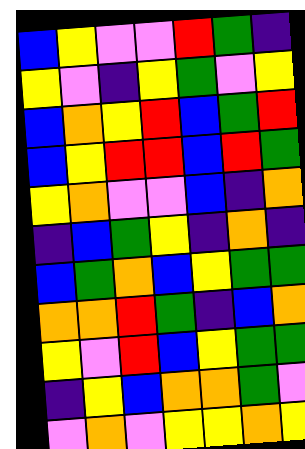[["blue", "yellow", "violet", "violet", "red", "green", "indigo"], ["yellow", "violet", "indigo", "yellow", "green", "violet", "yellow"], ["blue", "orange", "yellow", "red", "blue", "green", "red"], ["blue", "yellow", "red", "red", "blue", "red", "green"], ["yellow", "orange", "violet", "violet", "blue", "indigo", "orange"], ["indigo", "blue", "green", "yellow", "indigo", "orange", "indigo"], ["blue", "green", "orange", "blue", "yellow", "green", "green"], ["orange", "orange", "red", "green", "indigo", "blue", "orange"], ["yellow", "violet", "red", "blue", "yellow", "green", "green"], ["indigo", "yellow", "blue", "orange", "orange", "green", "violet"], ["violet", "orange", "violet", "yellow", "yellow", "orange", "yellow"]]